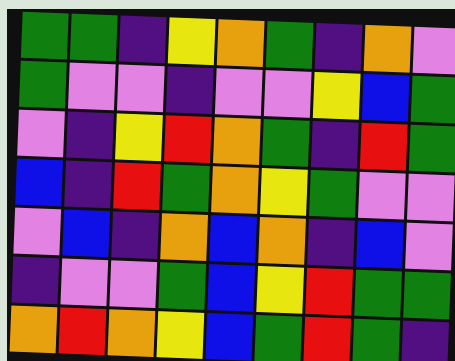[["green", "green", "indigo", "yellow", "orange", "green", "indigo", "orange", "violet"], ["green", "violet", "violet", "indigo", "violet", "violet", "yellow", "blue", "green"], ["violet", "indigo", "yellow", "red", "orange", "green", "indigo", "red", "green"], ["blue", "indigo", "red", "green", "orange", "yellow", "green", "violet", "violet"], ["violet", "blue", "indigo", "orange", "blue", "orange", "indigo", "blue", "violet"], ["indigo", "violet", "violet", "green", "blue", "yellow", "red", "green", "green"], ["orange", "red", "orange", "yellow", "blue", "green", "red", "green", "indigo"]]